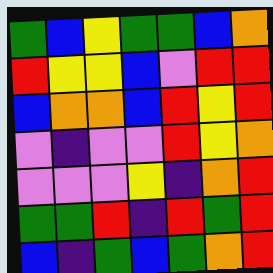[["green", "blue", "yellow", "green", "green", "blue", "orange"], ["red", "yellow", "yellow", "blue", "violet", "red", "red"], ["blue", "orange", "orange", "blue", "red", "yellow", "red"], ["violet", "indigo", "violet", "violet", "red", "yellow", "orange"], ["violet", "violet", "violet", "yellow", "indigo", "orange", "red"], ["green", "green", "red", "indigo", "red", "green", "red"], ["blue", "indigo", "green", "blue", "green", "orange", "red"]]